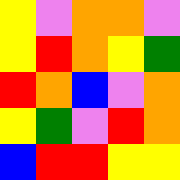[["yellow", "violet", "orange", "orange", "violet"], ["yellow", "red", "orange", "yellow", "green"], ["red", "orange", "blue", "violet", "orange"], ["yellow", "green", "violet", "red", "orange"], ["blue", "red", "red", "yellow", "yellow"]]